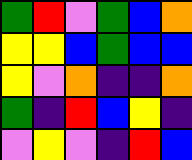[["green", "red", "violet", "green", "blue", "orange"], ["yellow", "yellow", "blue", "green", "blue", "blue"], ["yellow", "violet", "orange", "indigo", "indigo", "orange"], ["green", "indigo", "red", "blue", "yellow", "indigo"], ["violet", "yellow", "violet", "indigo", "red", "blue"]]